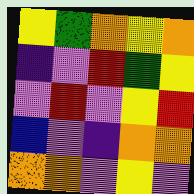[["yellow", "green", "orange", "yellow", "orange"], ["indigo", "violet", "red", "green", "yellow"], ["violet", "red", "violet", "yellow", "red"], ["blue", "violet", "indigo", "orange", "orange"], ["orange", "orange", "violet", "yellow", "violet"]]